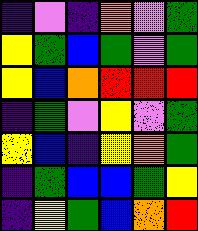[["indigo", "violet", "indigo", "orange", "violet", "green"], ["yellow", "green", "blue", "green", "violet", "green"], ["yellow", "blue", "orange", "red", "red", "red"], ["indigo", "green", "violet", "yellow", "violet", "green"], ["yellow", "blue", "indigo", "yellow", "orange", "green"], ["indigo", "green", "blue", "blue", "green", "yellow"], ["indigo", "yellow", "green", "blue", "orange", "red"]]